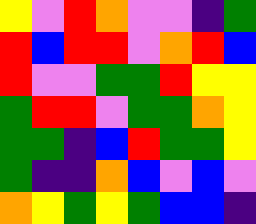[["yellow", "violet", "red", "orange", "violet", "violet", "indigo", "green"], ["red", "blue", "red", "red", "violet", "orange", "red", "blue"], ["red", "violet", "violet", "green", "green", "red", "yellow", "yellow"], ["green", "red", "red", "violet", "green", "green", "orange", "yellow"], ["green", "green", "indigo", "blue", "red", "green", "green", "yellow"], ["green", "indigo", "indigo", "orange", "blue", "violet", "blue", "violet"], ["orange", "yellow", "green", "yellow", "green", "blue", "blue", "indigo"]]